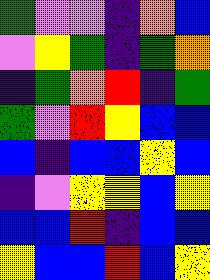[["green", "violet", "violet", "indigo", "orange", "blue"], ["violet", "yellow", "green", "indigo", "green", "orange"], ["indigo", "green", "orange", "red", "indigo", "green"], ["green", "violet", "red", "yellow", "blue", "blue"], ["blue", "indigo", "blue", "blue", "yellow", "blue"], ["indigo", "violet", "yellow", "yellow", "blue", "yellow"], ["blue", "blue", "red", "indigo", "blue", "blue"], ["yellow", "blue", "blue", "red", "blue", "yellow"]]